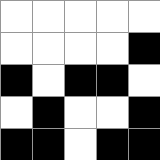[["white", "white", "white", "white", "white"], ["white", "white", "white", "white", "black"], ["black", "white", "black", "black", "white"], ["white", "black", "white", "white", "black"], ["black", "black", "white", "black", "black"]]